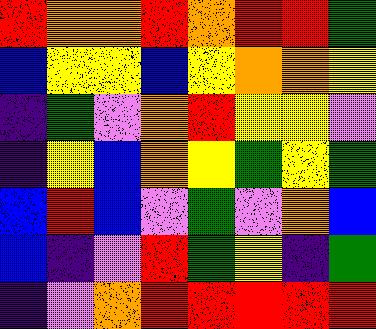[["red", "orange", "orange", "red", "orange", "red", "red", "green"], ["blue", "yellow", "yellow", "blue", "yellow", "orange", "orange", "yellow"], ["indigo", "green", "violet", "orange", "red", "yellow", "yellow", "violet"], ["indigo", "yellow", "blue", "orange", "yellow", "green", "yellow", "green"], ["blue", "red", "blue", "violet", "green", "violet", "orange", "blue"], ["blue", "indigo", "violet", "red", "green", "yellow", "indigo", "green"], ["indigo", "violet", "orange", "red", "red", "red", "red", "red"]]